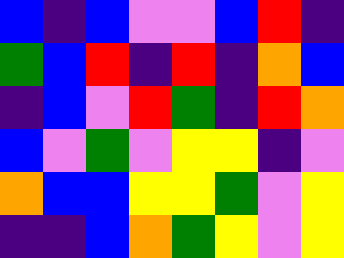[["blue", "indigo", "blue", "violet", "violet", "blue", "red", "indigo"], ["green", "blue", "red", "indigo", "red", "indigo", "orange", "blue"], ["indigo", "blue", "violet", "red", "green", "indigo", "red", "orange"], ["blue", "violet", "green", "violet", "yellow", "yellow", "indigo", "violet"], ["orange", "blue", "blue", "yellow", "yellow", "green", "violet", "yellow"], ["indigo", "indigo", "blue", "orange", "green", "yellow", "violet", "yellow"]]